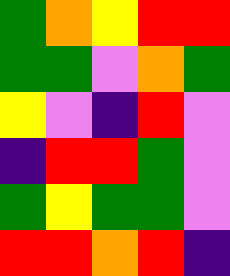[["green", "orange", "yellow", "red", "red"], ["green", "green", "violet", "orange", "green"], ["yellow", "violet", "indigo", "red", "violet"], ["indigo", "red", "red", "green", "violet"], ["green", "yellow", "green", "green", "violet"], ["red", "red", "orange", "red", "indigo"]]